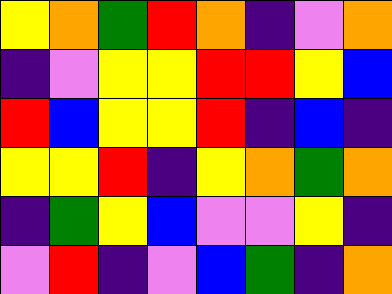[["yellow", "orange", "green", "red", "orange", "indigo", "violet", "orange"], ["indigo", "violet", "yellow", "yellow", "red", "red", "yellow", "blue"], ["red", "blue", "yellow", "yellow", "red", "indigo", "blue", "indigo"], ["yellow", "yellow", "red", "indigo", "yellow", "orange", "green", "orange"], ["indigo", "green", "yellow", "blue", "violet", "violet", "yellow", "indigo"], ["violet", "red", "indigo", "violet", "blue", "green", "indigo", "orange"]]